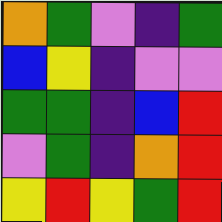[["orange", "green", "violet", "indigo", "green"], ["blue", "yellow", "indigo", "violet", "violet"], ["green", "green", "indigo", "blue", "red"], ["violet", "green", "indigo", "orange", "red"], ["yellow", "red", "yellow", "green", "red"]]